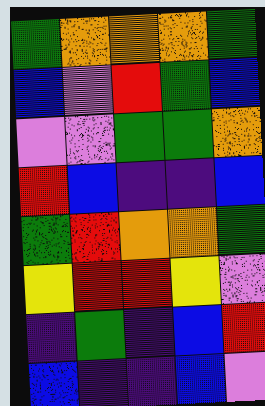[["green", "orange", "orange", "orange", "green"], ["blue", "violet", "red", "green", "blue"], ["violet", "violet", "green", "green", "orange"], ["red", "blue", "indigo", "indigo", "blue"], ["green", "red", "orange", "orange", "green"], ["yellow", "red", "red", "yellow", "violet"], ["indigo", "green", "indigo", "blue", "red"], ["blue", "indigo", "indigo", "blue", "violet"]]